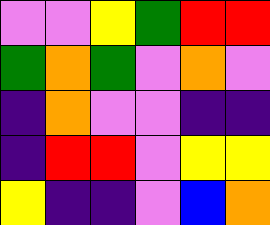[["violet", "violet", "yellow", "green", "red", "red"], ["green", "orange", "green", "violet", "orange", "violet"], ["indigo", "orange", "violet", "violet", "indigo", "indigo"], ["indigo", "red", "red", "violet", "yellow", "yellow"], ["yellow", "indigo", "indigo", "violet", "blue", "orange"]]